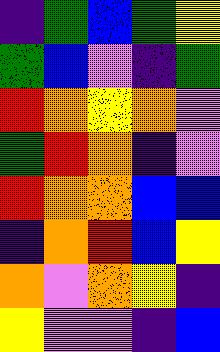[["indigo", "green", "blue", "green", "yellow"], ["green", "blue", "violet", "indigo", "green"], ["red", "orange", "yellow", "orange", "violet"], ["green", "red", "orange", "indigo", "violet"], ["red", "orange", "orange", "blue", "blue"], ["indigo", "orange", "red", "blue", "yellow"], ["orange", "violet", "orange", "yellow", "indigo"], ["yellow", "violet", "violet", "indigo", "blue"]]